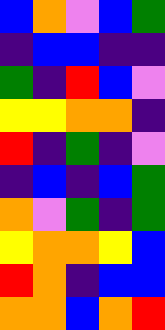[["blue", "orange", "violet", "blue", "green"], ["indigo", "blue", "blue", "indigo", "indigo"], ["green", "indigo", "red", "blue", "violet"], ["yellow", "yellow", "orange", "orange", "indigo"], ["red", "indigo", "green", "indigo", "violet"], ["indigo", "blue", "indigo", "blue", "green"], ["orange", "violet", "green", "indigo", "green"], ["yellow", "orange", "orange", "yellow", "blue"], ["red", "orange", "indigo", "blue", "blue"], ["orange", "orange", "blue", "orange", "red"]]